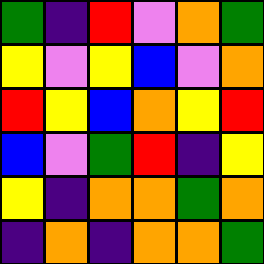[["green", "indigo", "red", "violet", "orange", "green"], ["yellow", "violet", "yellow", "blue", "violet", "orange"], ["red", "yellow", "blue", "orange", "yellow", "red"], ["blue", "violet", "green", "red", "indigo", "yellow"], ["yellow", "indigo", "orange", "orange", "green", "orange"], ["indigo", "orange", "indigo", "orange", "orange", "green"]]